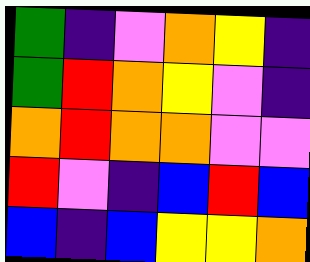[["green", "indigo", "violet", "orange", "yellow", "indigo"], ["green", "red", "orange", "yellow", "violet", "indigo"], ["orange", "red", "orange", "orange", "violet", "violet"], ["red", "violet", "indigo", "blue", "red", "blue"], ["blue", "indigo", "blue", "yellow", "yellow", "orange"]]